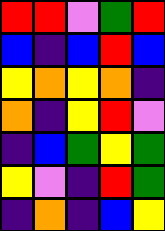[["red", "red", "violet", "green", "red"], ["blue", "indigo", "blue", "red", "blue"], ["yellow", "orange", "yellow", "orange", "indigo"], ["orange", "indigo", "yellow", "red", "violet"], ["indigo", "blue", "green", "yellow", "green"], ["yellow", "violet", "indigo", "red", "green"], ["indigo", "orange", "indigo", "blue", "yellow"]]